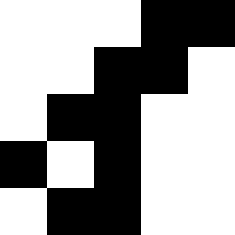[["white", "white", "white", "black", "black"], ["white", "white", "black", "black", "white"], ["white", "black", "black", "white", "white"], ["black", "white", "black", "white", "white"], ["white", "black", "black", "white", "white"]]